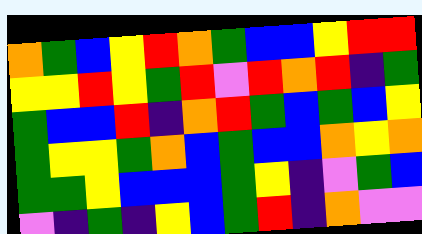[["orange", "green", "blue", "yellow", "red", "orange", "green", "blue", "blue", "yellow", "red", "red"], ["yellow", "yellow", "red", "yellow", "green", "red", "violet", "red", "orange", "red", "indigo", "green"], ["green", "blue", "blue", "red", "indigo", "orange", "red", "green", "blue", "green", "blue", "yellow"], ["green", "yellow", "yellow", "green", "orange", "blue", "green", "blue", "blue", "orange", "yellow", "orange"], ["green", "green", "yellow", "blue", "blue", "blue", "green", "yellow", "indigo", "violet", "green", "blue"], ["violet", "indigo", "green", "indigo", "yellow", "blue", "green", "red", "indigo", "orange", "violet", "violet"]]